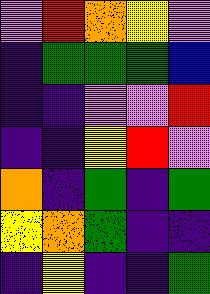[["violet", "red", "orange", "yellow", "violet"], ["indigo", "green", "green", "green", "blue"], ["indigo", "indigo", "violet", "violet", "red"], ["indigo", "indigo", "yellow", "red", "violet"], ["orange", "indigo", "green", "indigo", "green"], ["yellow", "orange", "green", "indigo", "indigo"], ["indigo", "yellow", "indigo", "indigo", "green"]]